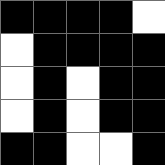[["black", "black", "black", "black", "white"], ["white", "black", "black", "black", "black"], ["white", "black", "white", "black", "black"], ["white", "black", "white", "black", "black"], ["black", "black", "white", "white", "black"]]